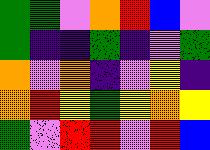[["green", "green", "violet", "orange", "red", "blue", "violet"], ["green", "indigo", "indigo", "green", "indigo", "violet", "green"], ["orange", "violet", "orange", "indigo", "violet", "yellow", "indigo"], ["orange", "red", "yellow", "green", "yellow", "orange", "yellow"], ["green", "violet", "red", "red", "violet", "red", "blue"]]